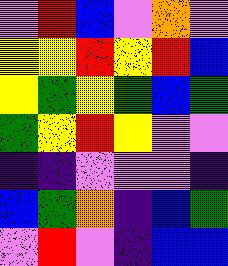[["violet", "red", "blue", "violet", "orange", "violet"], ["yellow", "yellow", "red", "yellow", "red", "blue"], ["yellow", "green", "yellow", "green", "blue", "green"], ["green", "yellow", "red", "yellow", "violet", "violet"], ["indigo", "indigo", "violet", "violet", "violet", "indigo"], ["blue", "green", "orange", "indigo", "blue", "green"], ["violet", "red", "violet", "indigo", "blue", "blue"]]